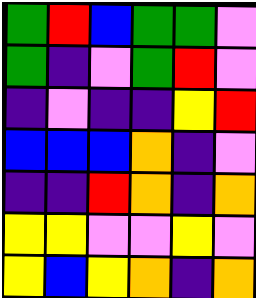[["green", "red", "blue", "green", "green", "violet"], ["green", "indigo", "violet", "green", "red", "violet"], ["indigo", "violet", "indigo", "indigo", "yellow", "red"], ["blue", "blue", "blue", "orange", "indigo", "violet"], ["indigo", "indigo", "red", "orange", "indigo", "orange"], ["yellow", "yellow", "violet", "violet", "yellow", "violet"], ["yellow", "blue", "yellow", "orange", "indigo", "orange"]]